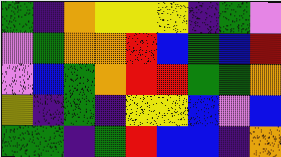[["green", "indigo", "orange", "yellow", "yellow", "yellow", "indigo", "green", "violet"], ["violet", "green", "orange", "orange", "red", "blue", "green", "blue", "red"], ["violet", "blue", "green", "orange", "red", "red", "green", "green", "orange"], ["yellow", "indigo", "green", "indigo", "yellow", "yellow", "blue", "violet", "blue"], ["green", "green", "indigo", "green", "red", "blue", "blue", "indigo", "orange"]]